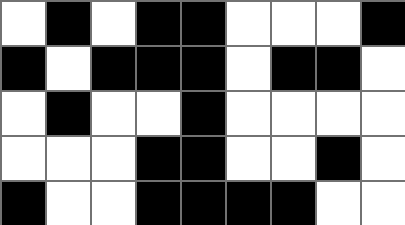[["white", "black", "white", "black", "black", "white", "white", "white", "black"], ["black", "white", "black", "black", "black", "white", "black", "black", "white"], ["white", "black", "white", "white", "black", "white", "white", "white", "white"], ["white", "white", "white", "black", "black", "white", "white", "black", "white"], ["black", "white", "white", "black", "black", "black", "black", "white", "white"]]